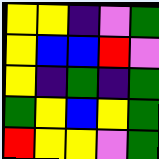[["yellow", "yellow", "indigo", "violet", "green"], ["yellow", "blue", "blue", "red", "violet"], ["yellow", "indigo", "green", "indigo", "green"], ["green", "yellow", "blue", "yellow", "green"], ["red", "yellow", "yellow", "violet", "green"]]